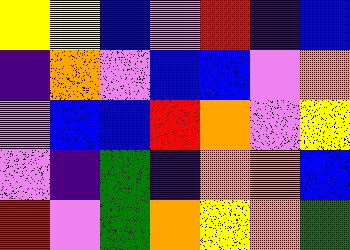[["yellow", "yellow", "blue", "violet", "red", "indigo", "blue"], ["indigo", "orange", "violet", "blue", "blue", "violet", "orange"], ["violet", "blue", "blue", "red", "orange", "violet", "yellow"], ["violet", "indigo", "green", "indigo", "orange", "orange", "blue"], ["red", "violet", "green", "orange", "yellow", "orange", "green"]]